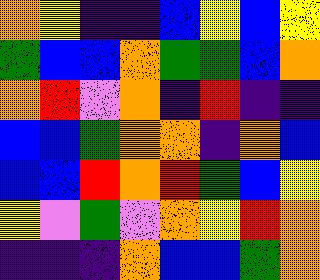[["orange", "yellow", "indigo", "indigo", "blue", "yellow", "blue", "yellow"], ["green", "blue", "blue", "orange", "green", "green", "blue", "orange"], ["orange", "red", "violet", "orange", "indigo", "red", "indigo", "indigo"], ["blue", "blue", "green", "orange", "orange", "indigo", "orange", "blue"], ["blue", "blue", "red", "orange", "red", "green", "blue", "yellow"], ["yellow", "violet", "green", "violet", "orange", "yellow", "red", "orange"], ["indigo", "indigo", "indigo", "orange", "blue", "blue", "green", "orange"]]